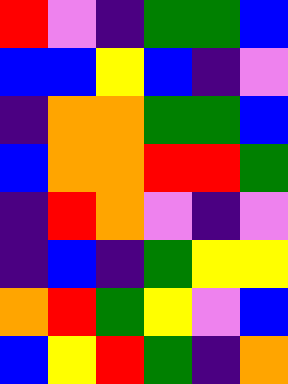[["red", "violet", "indigo", "green", "green", "blue"], ["blue", "blue", "yellow", "blue", "indigo", "violet"], ["indigo", "orange", "orange", "green", "green", "blue"], ["blue", "orange", "orange", "red", "red", "green"], ["indigo", "red", "orange", "violet", "indigo", "violet"], ["indigo", "blue", "indigo", "green", "yellow", "yellow"], ["orange", "red", "green", "yellow", "violet", "blue"], ["blue", "yellow", "red", "green", "indigo", "orange"]]